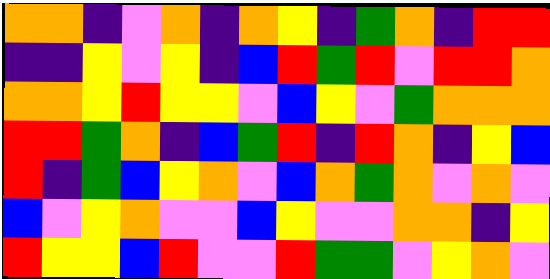[["orange", "orange", "indigo", "violet", "orange", "indigo", "orange", "yellow", "indigo", "green", "orange", "indigo", "red", "red"], ["indigo", "indigo", "yellow", "violet", "yellow", "indigo", "blue", "red", "green", "red", "violet", "red", "red", "orange"], ["orange", "orange", "yellow", "red", "yellow", "yellow", "violet", "blue", "yellow", "violet", "green", "orange", "orange", "orange"], ["red", "red", "green", "orange", "indigo", "blue", "green", "red", "indigo", "red", "orange", "indigo", "yellow", "blue"], ["red", "indigo", "green", "blue", "yellow", "orange", "violet", "blue", "orange", "green", "orange", "violet", "orange", "violet"], ["blue", "violet", "yellow", "orange", "violet", "violet", "blue", "yellow", "violet", "violet", "orange", "orange", "indigo", "yellow"], ["red", "yellow", "yellow", "blue", "red", "violet", "violet", "red", "green", "green", "violet", "yellow", "orange", "violet"]]